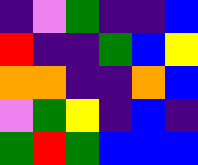[["indigo", "violet", "green", "indigo", "indigo", "blue"], ["red", "indigo", "indigo", "green", "blue", "yellow"], ["orange", "orange", "indigo", "indigo", "orange", "blue"], ["violet", "green", "yellow", "indigo", "blue", "indigo"], ["green", "red", "green", "blue", "blue", "blue"]]